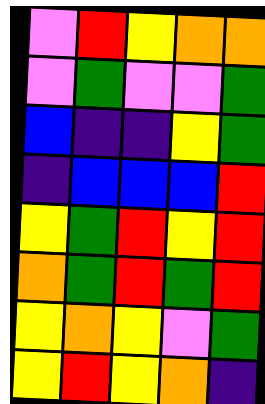[["violet", "red", "yellow", "orange", "orange"], ["violet", "green", "violet", "violet", "green"], ["blue", "indigo", "indigo", "yellow", "green"], ["indigo", "blue", "blue", "blue", "red"], ["yellow", "green", "red", "yellow", "red"], ["orange", "green", "red", "green", "red"], ["yellow", "orange", "yellow", "violet", "green"], ["yellow", "red", "yellow", "orange", "indigo"]]